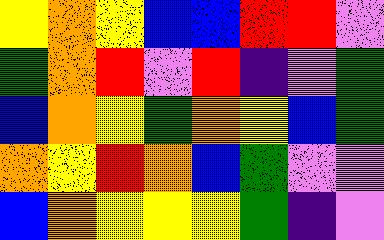[["yellow", "orange", "yellow", "blue", "blue", "red", "red", "violet"], ["green", "orange", "red", "violet", "red", "indigo", "violet", "green"], ["blue", "orange", "yellow", "green", "orange", "yellow", "blue", "green"], ["orange", "yellow", "red", "orange", "blue", "green", "violet", "violet"], ["blue", "orange", "yellow", "yellow", "yellow", "green", "indigo", "violet"]]